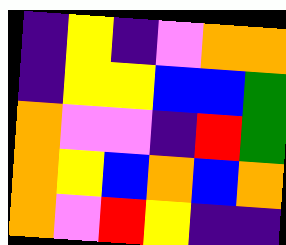[["indigo", "yellow", "indigo", "violet", "orange", "orange"], ["indigo", "yellow", "yellow", "blue", "blue", "green"], ["orange", "violet", "violet", "indigo", "red", "green"], ["orange", "yellow", "blue", "orange", "blue", "orange"], ["orange", "violet", "red", "yellow", "indigo", "indigo"]]